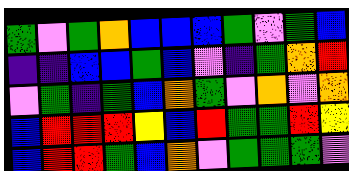[["green", "violet", "green", "orange", "blue", "blue", "blue", "green", "violet", "green", "blue"], ["indigo", "indigo", "blue", "blue", "green", "blue", "violet", "indigo", "green", "orange", "red"], ["violet", "green", "indigo", "green", "blue", "orange", "green", "violet", "orange", "violet", "orange"], ["blue", "red", "red", "red", "yellow", "blue", "red", "green", "green", "red", "yellow"], ["blue", "red", "red", "green", "blue", "orange", "violet", "green", "green", "green", "violet"]]